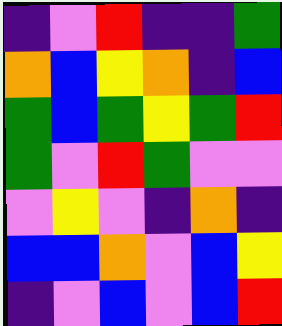[["indigo", "violet", "red", "indigo", "indigo", "green"], ["orange", "blue", "yellow", "orange", "indigo", "blue"], ["green", "blue", "green", "yellow", "green", "red"], ["green", "violet", "red", "green", "violet", "violet"], ["violet", "yellow", "violet", "indigo", "orange", "indigo"], ["blue", "blue", "orange", "violet", "blue", "yellow"], ["indigo", "violet", "blue", "violet", "blue", "red"]]